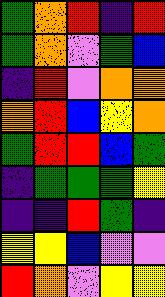[["green", "orange", "red", "indigo", "red"], ["green", "orange", "violet", "green", "blue"], ["indigo", "red", "violet", "orange", "orange"], ["orange", "red", "blue", "yellow", "orange"], ["green", "red", "red", "blue", "green"], ["indigo", "green", "green", "green", "yellow"], ["indigo", "indigo", "red", "green", "indigo"], ["yellow", "yellow", "blue", "violet", "violet"], ["red", "orange", "violet", "yellow", "yellow"]]